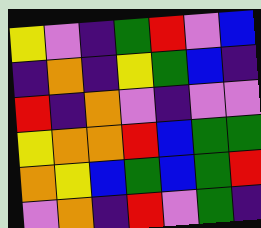[["yellow", "violet", "indigo", "green", "red", "violet", "blue"], ["indigo", "orange", "indigo", "yellow", "green", "blue", "indigo"], ["red", "indigo", "orange", "violet", "indigo", "violet", "violet"], ["yellow", "orange", "orange", "red", "blue", "green", "green"], ["orange", "yellow", "blue", "green", "blue", "green", "red"], ["violet", "orange", "indigo", "red", "violet", "green", "indigo"]]